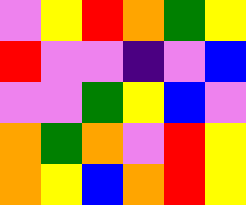[["violet", "yellow", "red", "orange", "green", "yellow"], ["red", "violet", "violet", "indigo", "violet", "blue"], ["violet", "violet", "green", "yellow", "blue", "violet"], ["orange", "green", "orange", "violet", "red", "yellow"], ["orange", "yellow", "blue", "orange", "red", "yellow"]]